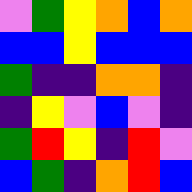[["violet", "green", "yellow", "orange", "blue", "orange"], ["blue", "blue", "yellow", "blue", "blue", "blue"], ["green", "indigo", "indigo", "orange", "orange", "indigo"], ["indigo", "yellow", "violet", "blue", "violet", "indigo"], ["green", "red", "yellow", "indigo", "red", "violet"], ["blue", "green", "indigo", "orange", "red", "blue"]]